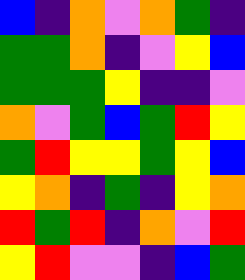[["blue", "indigo", "orange", "violet", "orange", "green", "indigo"], ["green", "green", "orange", "indigo", "violet", "yellow", "blue"], ["green", "green", "green", "yellow", "indigo", "indigo", "violet"], ["orange", "violet", "green", "blue", "green", "red", "yellow"], ["green", "red", "yellow", "yellow", "green", "yellow", "blue"], ["yellow", "orange", "indigo", "green", "indigo", "yellow", "orange"], ["red", "green", "red", "indigo", "orange", "violet", "red"], ["yellow", "red", "violet", "violet", "indigo", "blue", "green"]]